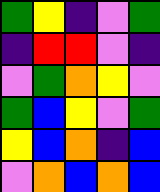[["green", "yellow", "indigo", "violet", "green"], ["indigo", "red", "red", "violet", "indigo"], ["violet", "green", "orange", "yellow", "violet"], ["green", "blue", "yellow", "violet", "green"], ["yellow", "blue", "orange", "indigo", "blue"], ["violet", "orange", "blue", "orange", "blue"]]